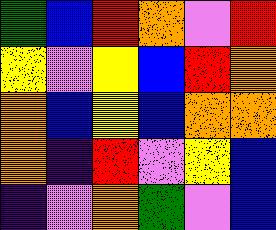[["green", "blue", "red", "orange", "violet", "red"], ["yellow", "violet", "yellow", "blue", "red", "orange"], ["orange", "blue", "yellow", "blue", "orange", "orange"], ["orange", "indigo", "red", "violet", "yellow", "blue"], ["indigo", "violet", "orange", "green", "violet", "blue"]]